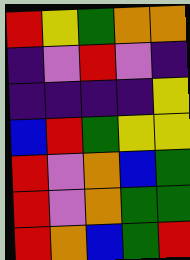[["red", "yellow", "green", "orange", "orange"], ["indigo", "violet", "red", "violet", "indigo"], ["indigo", "indigo", "indigo", "indigo", "yellow"], ["blue", "red", "green", "yellow", "yellow"], ["red", "violet", "orange", "blue", "green"], ["red", "violet", "orange", "green", "green"], ["red", "orange", "blue", "green", "red"]]